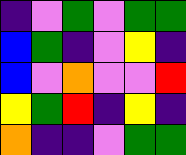[["indigo", "violet", "green", "violet", "green", "green"], ["blue", "green", "indigo", "violet", "yellow", "indigo"], ["blue", "violet", "orange", "violet", "violet", "red"], ["yellow", "green", "red", "indigo", "yellow", "indigo"], ["orange", "indigo", "indigo", "violet", "green", "green"]]